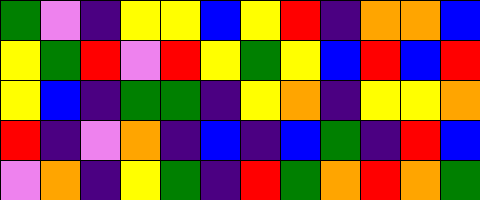[["green", "violet", "indigo", "yellow", "yellow", "blue", "yellow", "red", "indigo", "orange", "orange", "blue"], ["yellow", "green", "red", "violet", "red", "yellow", "green", "yellow", "blue", "red", "blue", "red"], ["yellow", "blue", "indigo", "green", "green", "indigo", "yellow", "orange", "indigo", "yellow", "yellow", "orange"], ["red", "indigo", "violet", "orange", "indigo", "blue", "indigo", "blue", "green", "indigo", "red", "blue"], ["violet", "orange", "indigo", "yellow", "green", "indigo", "red", "green", "orange", "red", "orange", "green"]]